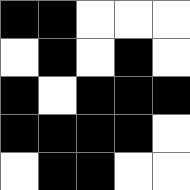[["black", "black", "white", "white", "white"], ["white", "black", "white", "black", "white"], ["black", "white", "black", "black", "black"], ["black", "black", "black", "black", "white"], ["white", "black", "black", "white", "white"]]